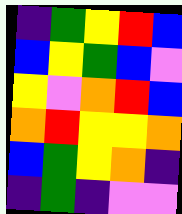[["indigo", "green", "yellow", "red", "blue"], ["blue", "yellow", "green", "blue", "violet"], ["yellow", "violet", "orange", "red", "blue"], ["orange", "red", "yellow", "yellow", "orange"], ["blue", "green", "yellow", "orange", "indigo"], ["indigo", "green", "indigo", "violet", "violet"]]